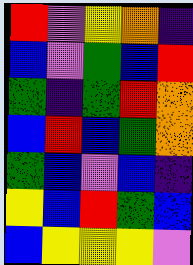[["red", "violet", "yellow", "orange", "indigo"], ["blue", "violet", "green", "blue", "red"], ["green", "indigo", "green", "red", "orange"], ["blue", "red", "blue", "green", "orange"], ["green", "blue", "violet", "blue", "indigo"], ["yellow", "blue", "red", "green", "blue"], ["blue", "yellow", "yellow", "yellow", "violet"]]